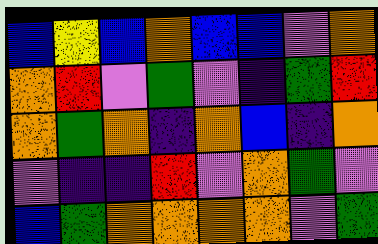[["blue", "yellow", "blue", "orange", "blue", "blue", "violet", "orange"], ["orange", "red", "violet", "green", "violet", "indigo", "green", "red"], ["orange", "green", "orange", "indigo", "orange", "blue", "indigo", "orange"], ["violet", "indigo", "indigo", "red", "violet", "orange", "green", "violet"], ["blue", "green", "orange", "orange", "orange", "orange", "violet", "green"]]